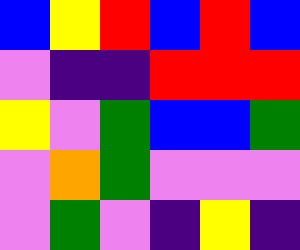[["blue", "yellow", "red", "blue", "red", "blue"], ["violet", "indigo", "indigo", "red", "red", "red"], ["yellow", "violet", "green", "blue", "blue", "green"], ["violet", "orange", "green", "violet", "violet", "violet"], ["violet", "green", "violet", "indigo", "yellow", "indigo"]]